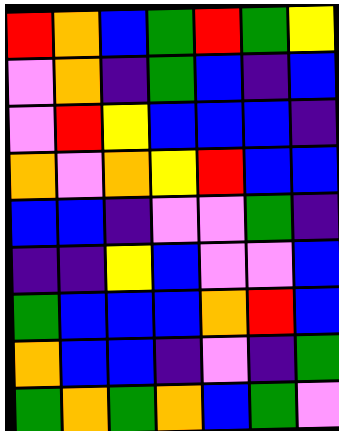[["red", "orange", "blue", "green", "red", "green", "yellow"], ["violet", "orange", "indigo", "green", "blue", "indigo", "blue"], ["violet", "red", "yellow", "blue", "blue", "blue", "indigo"], ["orange", "violet", "orange", "yellow", "red", "blue", "blue"], ["blue", "blue", "indigo", "violet", "violet", "green", "indigo"], ["indigo", "indigo", "yellow", "blue", "violet", "violet", "blue"], ["green", "blue", "blue", "blue", "orange", "red", "blue"], ["orange", "blue", "blue", "indigo", "violet", "indigo", "green"], ["green", "orange", "green", "orange", "blue", "green", "violet"]]